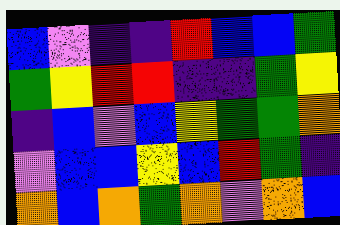[["blue", "violet", "indigo", "indigo", "red", "blue", "blue", "green"], ["green", "yellow", "red", "red", "indigo", "indigo", "green", "yellow"], ["indigo", "blue", "violet", "blue", "yellow", "green", "green", "orange"], ["violet", "blue", "blue", "yellow", "blue", "red", "green", "indigo"], ["orange", "blue", "orange", "green", "orange", "violet", "orange", "blue"]]